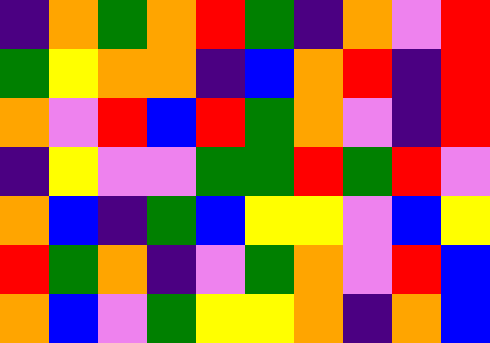[["indigo", "orange", "green", "orange", "red", "green", "indigo", "orange", "violet", "red"], ["green", "yellow", "orange", "orange", "indigo", "blue", "orange", "red", "indigo", "red"], ["orange", "violet", "red", "blue", "red", "green", "orange", "violet", "indigo", "red"], ["indigo", "yellow", "violet", "violet", "green", "green", "red", "green", "red", "violet"], ["orange", "blue", "indigo", "green", "blue", "yellow", "yellow", "violet", "blue", "yellow"], ["red", "green", "orange", "indigo", "violet", "green", "orange", "violet", "red", "blue"], ["orange", "blue", "violet", "green", "yellow", "yellow", "orange", "indigo", "orange", "blue"]]